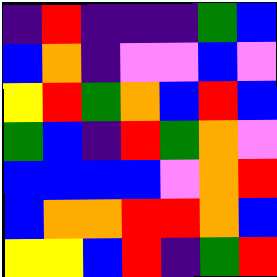[["indigo", "red", "indigo", "indigo", "indigo", "green", "blue"], ["blue", "orange", "indigo", "violet", "violet", "blue", "violet"], ["yellow", "red", "green", "orange", "blue", "red", "blue"], ["green", "blue", "indigo", "red", "green", "orange", "violet"], ["blue", "blue", "blue", "blue", "violet", "orange", "red"], ["blue", "orange", "orange", "red", "red", "orange", "blue"], ["yellow", "yellow", "blue", "red", "indigo", "green", "red"]]